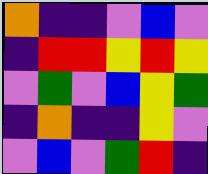[["orange", "indigo", "indigo", "violet", "blue", "violet"], ["indigo", "red", "red", "yellow", "red", "yellow"], ["violet", "green", "violet", "blue", "yellow", "green"], ["indigo", "orange", "indigo", "indigo", "yellow", "violet"], ["violet", "blue", "violet", "green", "red", "indigo"]]